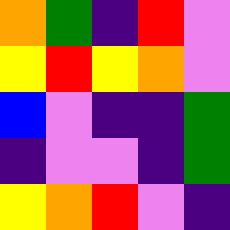[["orange", "green", "indigo", "red", "violet"], ["yellow", "red", "yellow", "orange", "violet"], ["blue", "violet", "indigo", "indigo", "green"], ["indigo", "violet", "violet", "indigo", "green"], ["yellow", "orange", "red", "violet", "indigo"]]